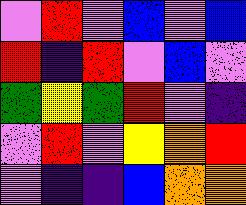[["violet", "red", "violet", "blue", "violet", "blue"], ["red", "indigo", "red", "violet", "blue", "violet"], ["green", "yellow", "green", "red", "violet", "indigo"], ["violet", "red", "violet", "yellow", "orange", "red"], ["violet", "indigo", "indigo", "blue", "orange", "orange"]]